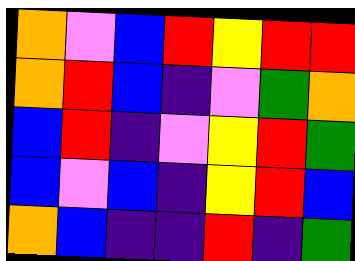[["orange", "violet", "blue", "red", "yellow", "red", "red"], ["orange", "red", "blue", "indigo", "violet", "green", "orange"], ["blue", "red", "indigo", "violet", "yellow", "red", "green"], ["blue", "violet", "blue", "indigo", "yellow", "red", "blue"], ["orange", "blue", "indigo", "indigo", "red", "indigo", "green"]]